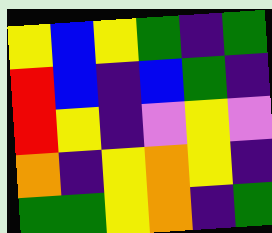[["yellow", "blue", "yellow", "green", "indigo", "green"], ["red", "blue", "indigo", "blue", "green", "indigo"], ["red", "yellow", "indigo", "violet", "yellow", "violet"], ["orange", "indigo", "yellow", "orange", "yellow", "indigo"], ["green", "green", "yellow", "orange", "indigo", "green"]]